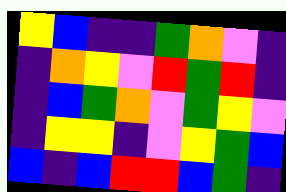[["yellow", "blue", "indigo", "indigo", "green", "orange", "violet", "indigo"], ["indigo", "orange", "yellow", "violet", "red", "green", "red", "indigo"], ["indigo", "blue", "green", "orange", "violet", "green", "yellow", "violet"], ["indigo", "yellow", "yellow", "indigo", "violet", "yellow", "green", "blue"], ["blue", "indigo", "blue", "red", "red", "blue", "green", "indigo"]]